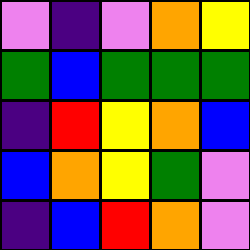[["violet", "indigo", "violet", "orange", "yellow"], ["green", "blue", "green", "green", "green"], ["indigo", "red", "yellow", "orange", "blue"], ["blue", "orange", "yellow", "green", "violet"], ["indigo", "blue", "red", "orange", "violet"]]